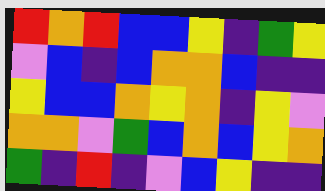[["red", "orange", "red", "blue", "blue", "yellow", "indigo", "green", "yellow"], ["violet", "blue", "indigo", "blue", "orange", "orange", "blue", "indigo", "indigo"], ["yellow", "blue", "blue", "orange", "yellow", "orange", "indigo", "yellow", "violet"], ["orange", "orange", "violet", "green", "blue", "orange", "blue", "yellow", "orange"], ["green", "indigo", "red", "indigo", "violet", "blue", "yellow", "indigo", "indigo"]]